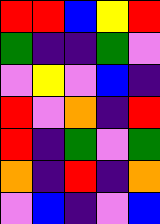[["red", "red", "blue", "yellow", "red"], ["green", "indigo", "indigo", "green", "violet"], ["violet", "yellow", "violet", "blue", "indigo"], ["red", "violet", "orange", "indigo", "red"], ["red", "indigo", "green", "violet", "green"], ["orange", "indigo", "red", "indigo", "orange"], ["violet", "blue", "indigo", "violet", "blue"]]